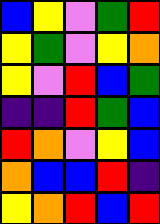[["blue", "yellow", "violet", "green", "red"], ["yellow", "green", "violet", "yellow", "orange"], ["yellow", "violet", "red", "blue", "green"], ["indigo", "indigo", "red", "green", "blue"], ["red", "orange", "violet", "yellow", "blue"], ["orange", "blue", "blue", "red", "indigo"], ["yellow", "orange", "red", "blue", "red"]]